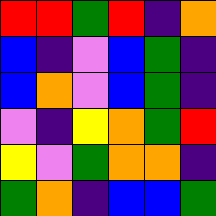[["red", "red", "green", "red", "indigo", "orange"], ["blue", "indigo", "violet", "blue", "green", "indigo"], ["blue", "orange", "violet", "blue", "green", "indigo"], ["violet", "indigo", "yellow", "orange", "green", "red"], ["yellow", "violet", "green", "orange", "orange", "indigo"], ["green", "orange", "indigo", "blue", "blue", "green"]]